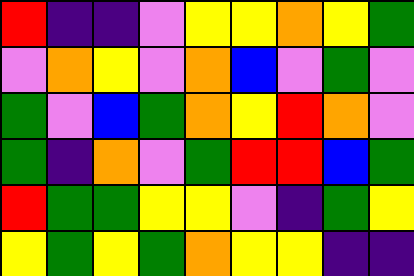[["red", "indigo", "indigo", "violet", "yellow", "yellow", "orange", "yellow", "green"], ["violet", "orange", "yellow", "violet", "orange", "blue", "violet", "green", "violet"], ["green", "violet", "blue", "green", "orange", "yellow", "red", "orange", "violet"], ["green", "indigo", "orange", "violet", "green", "red", "red", "blue", "green"], ["red", "green", "green", "yellow", "yellow", "violet", "indigo", "green", "yellow"], ["yellow", "green", "yellow", "green", "orange", "yellow", "yellow", "indigo", "indigo"]]